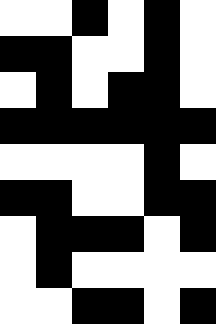[["white", "white", "black", "white", "black", "white"], ["black", "black", "white", "white", "black", "white"], ["white", "black", "white", "black", "black", "white"], ["black", "black", "black", "black", "black", "black"], ["white", "white", "white", "white", "black", "white"], ["black", "black", "white", "white", "black", "black"], ["white", "black", "black", "black", "white", "black"], ["white", "black", "white", "white", "white", "white"], ["white", "white", "black", "black", "white", "black"]]